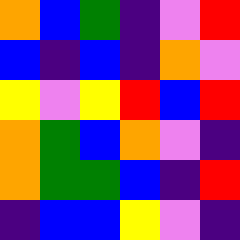[["orange", "blue", "green", "indigo", "violet", "red"], ["blue", "indigo", "blue", "indigo", "orange", "violet"], ["yellow", "violet", "yellow", "red", "blue", "red"], ["orange", "green", "blue", "orange", "violet", "indigo"], ["orange", "green", "green", "blue", "indigo", "red"], ["indigo", "blue", "blue", "yellow", "violet", "indigo"]]